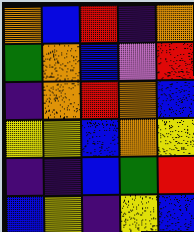[["orange", "blue", "red", "indigo", "orange"], ["green", "orange", "blue", "violet", "red"], ["indigo", "orange", "red", "orange", "blue"], ["yellow", "yellow", "blue", "orange", "yellow"], ["indigo", "indigo", "blue", "green", "red"], ["blue", "yellow", "indigo", "yellow", "blue"]]